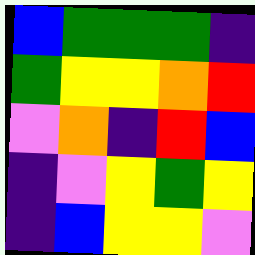[["blue", "green", "green", "green", "indigo"], ["green", "yellow", "yellow", "orange", "red"], ["violet", "orange", "indigo", "red", "blue"], ["indigo", "violet", "yellow", "green", "yellow"], ["indigo", "blue", "yellow", "yellow", "violet"]]